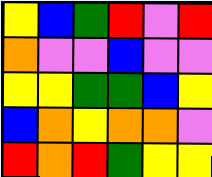[["yellow", "blue", "green", "red", "violet", "red"], ["orange", "violet", "violet", "blue", "violet", "violet"], ["yellow", "yellow", "green", "green", "blue", "yellow"], ["blue", "orange", "yellow", "orange", "orange", "violet"], ["red", "orange", "red", "green", "yellow", "yellow"]]